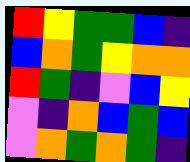[["red", "yellow", "green", "green", "blue", "indigo"], ["blue", "orange", "green", "yellow", "orange", "orange"], ["red", "green", "indigo", "violet", "blue", "yellow"], ["violet", "indigo", "orange", "blue", "green", "blue"], ["violet", "orange", "green", "orange", "green", "indigo"]]